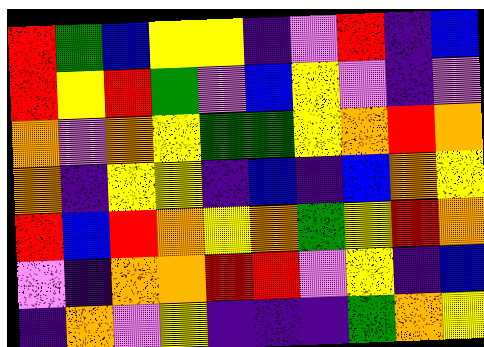[["red", "green", "blue", "yellow", "yellow", "indigo", "violet", "red", "indigo", "blue"], ["red", "yellow", "red", "green", "violet", "blue", "yellow", "violet", "indigo", "violet"], ["orange", "violet", "orange", "yellow", "green", "green", "yellow", "orange", "red", "orange"], ["orange", "indigo", "yellow", "yellow", "indigo", "blue", "indigo", "blue", "orange", "yellow"], ["red", "blue", "red", "orange", "yellow", "orange", "green", "yellow", "red", "orange"], ["violet", "indigo", "orange", "orange", "red", "red", "violet", "yellow", "indigo", "blue"], ["indigo", "orange", "violet", "yellow", "indigo", "indigo", "indigo", "green", "orange", "yellow"]]